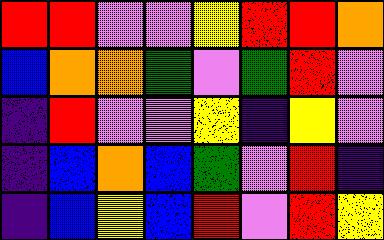[["red", "red", "violet", "violet", "yellow", "red", "red", "orange"], ["blue", "orange", "orange", "green", "violet", "green", "red", "violet"], ["indigo", "red", "violet", "violet", "yellow", "indigo", "yellow", "violet"], ["indigo", "blue", "orange", "blue", "green", "violet", "red", "indigo"], ["indigo", "blue", "yellow", "blue", "red", "violet", "red", "yellow"]]